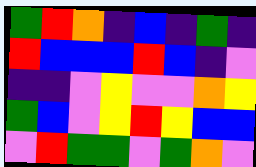[["green", "red", "orange", "indigo", "blue", "indigo", "green", "indigo"], ["red", "blue", "blue", "blue", "red", "blue", "indigo", "violet"], ["indigo", "indigo", "violet", "yellow", "violet", "violet", "orange", "yellow"], ["green", "blue", "violet", "yellow", "red", "yellow", "blue", "blue"], ["violet", "red", "green", "green", "violet", "green", "orange", "violet"]]